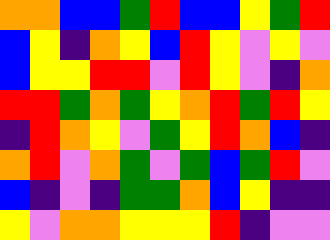[["orange", "orange", "blue", "blue", "green", "red", "blue", "blue", "yellow", "green", "red"], ["blue", "yellow", "indigo", "orange", "yellow", "blue", "red", "yellow", "violet", "yellow", "violet"], ["blue", "yellow", "yellow", "red", "red", "violet", "red", "yellow", "violet", "indigo", "orange"], ["red", "red", "green", "orange", "green", "yellow", "orange", "red", "green", "red", "yellow"], ["indigo", "red", "orange", "yellow", "violet", "green", "yellow", "red", "orange", "blue", "indigo"], ["orange", "red", "violet", "orange", "green", "violet", "green", "blue", "green", "red", "violet"], ["blue", "indigo", "violet", "indigo", "green", "green", "orange", "blue", "yellow", "indigo", "indigo"], ["yellow", "violet", "orange", "orange", "yellow", "yellow", "yellow", "red", "indigo", "violet", "violet"]]